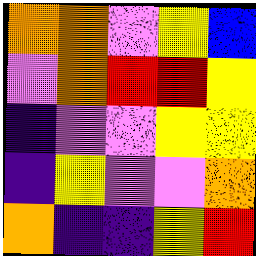[["orange", "orange", "violet", "yellow", "blue"], ["violet", "orange", "red", "red", "yellow"], ["indigo", "violet", "violet", "yellow", "yellow"], ["indigo", "yellow", "violet", "violet", "orange"], ["orange", "indigo", "indigo", "yellow", "red"]]